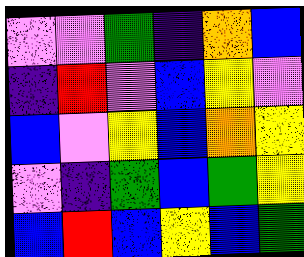[["violet", "violet", "green", "indigo", "orange", "blue"], ["indigo", "red", "violet", "blue", "yellow", "violet"], ["blue", "violet", "yellow", "blue", "orange", "yellow"], ["violet", "indigo", "green", "blue", "green", "yellow"], ["blue", "red", "blue", "yellow", "blue", "green"]]